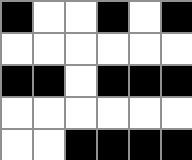[["black", "white", "white", "black", "white", "black"], ["white", "white", "white", "white", "white", "white"], ["black", "black", "white", "black", "black", "black"], ["white", "white", "white", "white", "white", "white"], ["white", "white", "black", "black", "black", "black"]]